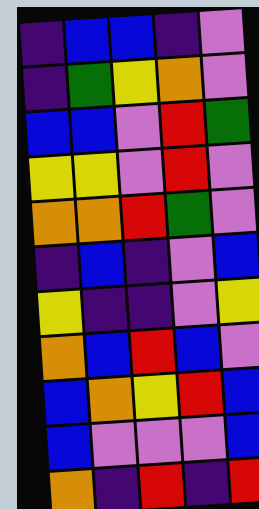[["indigo", "blue", "blue", "indigo", "violet"], ["indigo", "green", "yellow", "orange", "violet"], ["blue", "blue", "violet", "red", "green"], ["yellow", "yellow", "violet", "red", "violet"], ["orange", "orange", "red", "green", "violet"], ["indigo", "blue", "indigo", "violet", "blue"], ["yellow", "indigo", "indigo", "violet", "yellow"], ["orange", "blue", "red", "blue", "violet"], ["blue", "orange", "yellow", "red", "blue"], ["blue", "violet", "violet", "violet", "blue"], ["orange", "indigo", "red", "indigo", "red"]]